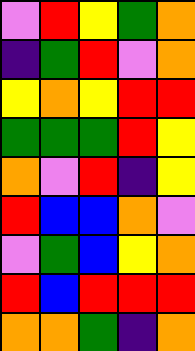[["violet", "red", "yellow", "green", "orange"], ["indigo", "green", "red", "violet", "orange"], ["yellow", "orange", "yellow", "red", "red"], ["green", "green", "green", "red", "yellow"], ["orange", "violet", "red", "indigo", "yellow"], ["red", "blue", "blue", "orange", "violet"], ["violet", "green", "blue", "yellow", "orange"], ["red", "blue", "red", "red", "red"], ["orange", "orange", "green", "indigo", "orange"]]